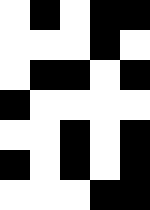[["white", "black", "white", "black", "black"], ["white", "white", "white", "black", "white"], ["white", "black", "black", "white", "black"], ["black", "white", "white", "white", "white"], ["white", "white", "black", "white", "black"], ["black", "white", "black", "white", "black"], ["white", "white", "white", "black", "black"]]